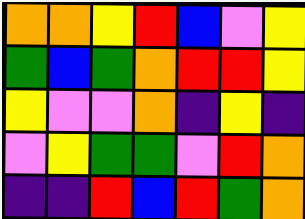[["orange", "orange", "yellow", "red", "blue", "violet", "yellow"], ["green", "blue", "green", "orange", "red", "red", "yellow"], ["yellow", "violet", "violet", "orange", "indigo", "yellow", "indigo"], ["violet", "yellow", "green", "green", "violet", "red", "orange"], ["indigo", "indigo", "red", "blue", "red", "green", "orange"]]